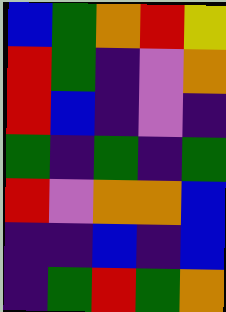[["blue", "green", "orange", "red", "yellow"], ["red", "green", "indigo", "violet", "orange"], ["red", "blue", "indigo", "violet", "indigo"], ["green", "indigo", "green", "indigo", "green"], ["red", "violet", "orange", "orange", "blue"], ["indigo", "indigo", "blue", "indigo", "blue"], ["indigo", "green", "red", "green", "orange"]]